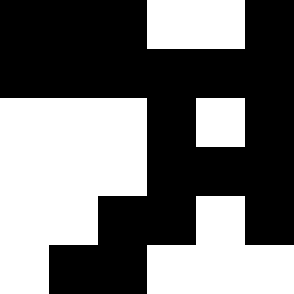[["black", "black", "black", "white", "white", "black"], ["black", "black", "black", "black", "black", "black"], ["white", "white", "white", "black", "white", "black"], ["white", "white", "white", "black", "black", "black"], ["white", "white", "black", "black", "white", "black"], ["white", "black", "black", "white", "white", "white"]]